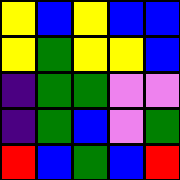[["yellow", "blue", "yellow", "blue", "blue"], ["yellow", "green", "yellow", "yellow", "blue"], ["indigo", "green", "green", "violet", "violet"], ["indigo", "green", "blue", "violet", "green"], ["red", "blue", "green", "blue", "red"]]